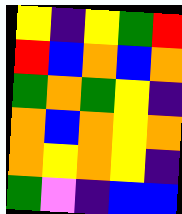[["yellow", "indigo", "yellow", "green", "red"], ["red", "blue", "orange", "blue", "orange"], ["green", "orange", "green", "yellow", "indigo"], ["orange", "blue", "orange", "yellow", "orange"], ["orange", "yellow", "orange", "yellow", "indigo"], ["green", "violet", "indigo", "blue", "blue"]]